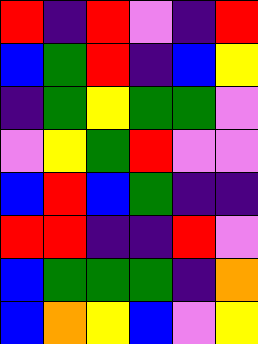[["red", "indigo", "red", "violet", "indigo", "red"], ["blue", "green", "red", "indigo", "blue", "yellow"], ["indigo", "green", "yellow", "green", "green", "violet"], ["violet", "yellow", "green", "red", "violet", "violet"], ["blue", "red", "blue", "green", "indigo", "indigo"], ["red", "red", "indigo", "indigo", "red", "violet"], ["blue", "green", "green", "green", "indigo", "orange"], ["blue", "orange", "yellow", "blue", "violet", "yellow"]]